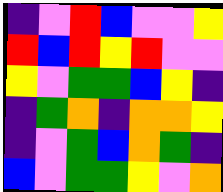[["indigo", "violet", "red", "blue", "violet", "violet", "yellow"], ["red", "blue", "red", "yellow", "red", "violet", "violet"], ["yellow", "violet", "green", "green", "blue", "yellow", "indigo"], ["indigo", "green", "orange", "indigo", "orange", "orange", "yellow"], ["indigo", "violet", "green", "blue", "orange", "green", "indigo"], ["blue", "violet", "green", "green", "yellow", "violet", "orange"]]